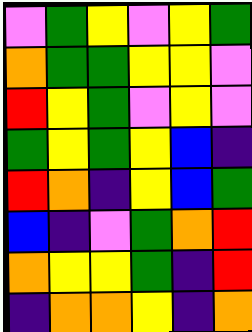[["violet", "green", "yellow", "violet", "yellow", "green"], ["orange", "green", "green", "yellow", "yellow", "violet"], ["red", "yellow", "green", "violet", "yellow", "violet"], ["green", "yellow", "green", "yellow", "blue", "indigo"], ["red", "orange", "indigo", "yellow", "blue", "green"], ["blue", "indigo", "violet", "green", "orange", "red"], ["orange", "yellow", "yellow", "green", "indigo", "red"], ["indigo", "orange", "orange", "yellow", "indigo", "orange"]]